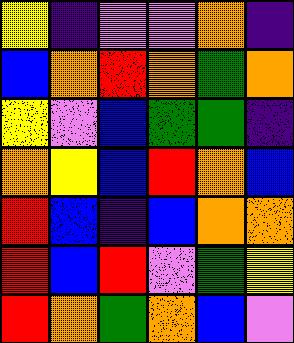[["yellow", "indigo", "violet", "violet", "orange", "indigo"], ["blue", "orange", "red", "orange", "green", "orange"], ["yellow", "violet", "blue", "green", "green", "indigo"], ["orange", "yellow", "blue", "red", "orange", "blue"], ["red", "blue", "indigo", "blue", "orange", "orange"], ["red", "blue", "red", "violet", "green", "yellow"], ["red", "orange", "green", "orange", "blue", "violet"]]